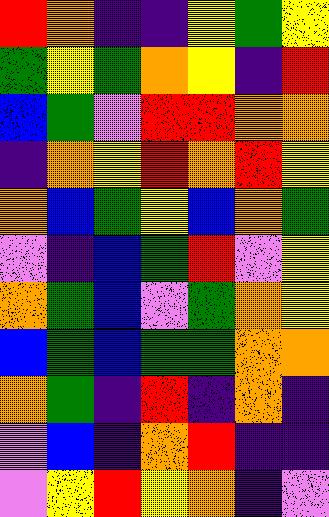[["red", "orange", "indigo", "indigo", "yellow", "green", "yellow"], ["green", "yellow", "green", "orange", "yellow", "indigo", "red"], ["blue", "green", "violet", "red", "red", "orange", "orange"], ["indigo", "orange", "yellow", "red", "orange", "red", "yellow"], ["orange", "blue", "green", "yellow", "blue", "orange", "green"], ["violet", "indigo", "blue", "green", "red", "violet", "yellow"], ["orange", "green", "blue", "violet", "green", "orange", "yellow"], ["blue", "green", "blue", "green", "green", "orange", "orange"], ["orange", "green", "indigo", "red", "indigo", "orange", "indigo"], ["violet", "blue", "indigo", "orange", "red", "indigo", "indigo"], ["violet", "yellow", "red", "yellow", "orange", "indigo", "violet"]]